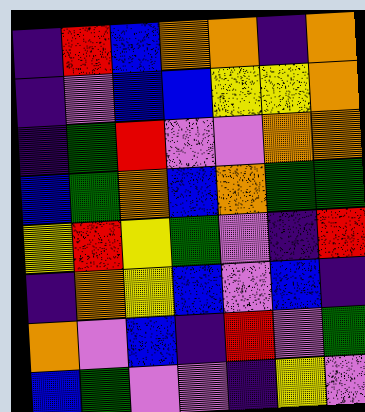[["indigo", "red", "blue", "orange", "orange", "indigo", "orange"], ["indigo", "violet", "blue", "blue", "yellow", "yellow", "orange"], ["indigo", "green", "red", "violet", "violet", "orange", "orange"], ["blue", "green", "orange", "blue", "orange", "green", "green"], ["yellow", "red", "yellow", "green", "violet", "indigo", "red"], ["indigo", "orange", "yellow", "blue", "violet", "blue", "indigo"], ["orange", "violet", "blue", "indigo", "red", "violet", "green"], ["blue", "green", "violet", "violet", "indigo", "yellow", "violet"]]